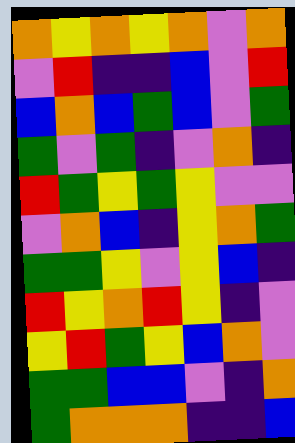[["orange", "yellow", "orange", "yellow", "orange", "violet", "orange"], ["violet", "red", "indigo", "indigo", "blue", "violet", "red"], ["blue", "orange", "blue", "green", "blue", "violet", "green"], ["green", "violet", "green", "indigo", "violet", "orange", "indigo"], ["red", "green", "yellow", "green", "yellow", "violet", "violet"], ["violet", "orange", "blue", "indigo", "yellow", "orange", "green"], ["green", "green", "yellow", "violet", "yellow", "blue", "indigo"], ["red", "yellow", "orange", "red", "yellow", "indigo", "violet"], ["yellow", "red", "green", "yellow", "blue", "orange", "violet"], ["green", "green", "blue", "blue", "violet", "indigo", "orange"], ["green", "orange", "orange", "orange", "indigo", "indigo", "blue"]]